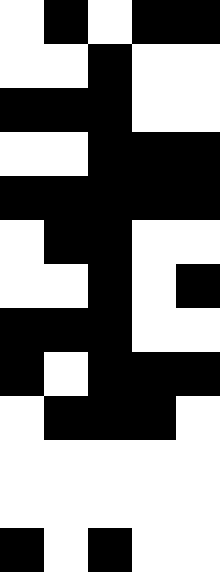[["white", "black", "white", "black", "black"], ["white", "white", "black", "white", "white"], ["black", "black", "black", "white", "white"], ["white", "white", "black", "black", "black"], ["black", "black", "black", "black", "black"], ["white", "black", "black", "white", "white"], ["white", "white", "black", "white", "black"], ["black", "black", "black", "white", "white"], ["black", "white", "black", "black", "black"], ["white", "black", "black", "black", "white"], ["white", "white", "white", "white", "white"], ["white", "white", "white", "white", "white"], ["black", "white", "black", "white", "white"]]